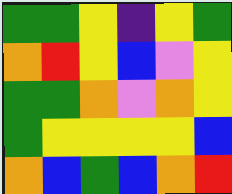[["green", "green", "yellow", "indigo", "yellow", "green"], ["orange", "red", "yellow", "blue", "violet", "yellow"], ["green", "green", "orange", "violet", "orange", "yellow"], ["green", "yellow", "yellow", "yellow", "yellow", "blue"], ["orange", "blue", "green", "blue", "orange", "red"]]